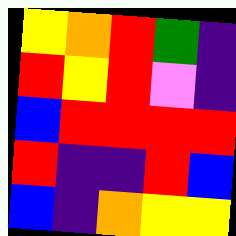[["yellow", "orange", "red", "green", "indigo"], ["red", "yellow", "red", "violet", "indigo"], ["blue", "red", "red", "red", "red"], ["red", "indigo", "indigo", "red", "blue"], ["blue", "indigo", "orange", "yellow", "yellow"]]